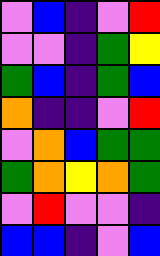[["violet", "blue", "indigo", "violet", "red"], ["violet", "violet", "indigo", "green", "yellow"], ["green", "blue", "indigo", "green", "blue"], ["orange", "indigo", "indigo", "violet", "red"], ["violet", "orange", "blue", "green", "green"], ["green", "orange", "yellow", "orange", "green"], ["violet", "red", "violet", "violet", "indigo"], ["blue", "blue", "indigo", "violet", "blue"]]